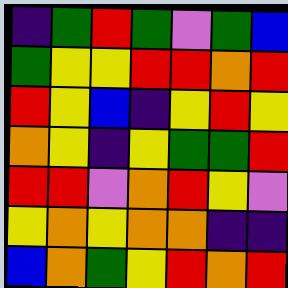[["indigo", "green", "red", "green", "violet", "green", "blue"], ["green", "yellow", "yellow", "red", "red", "orange", "red"], ["red", "yellow", "blue", "indigo", "yellow", "red", "yellow"], ["orange", "yellow", "indigo", "yellow", "green", "green", "red"], ["red", "red", "violet", "orange", "red", "yellow", "violet"], ["yellow", "orange", "yellow", "orange", "orange", "indigo", "indigo"], ["blue", "orange", "green", "yellow", "red", "orange", "red"]]